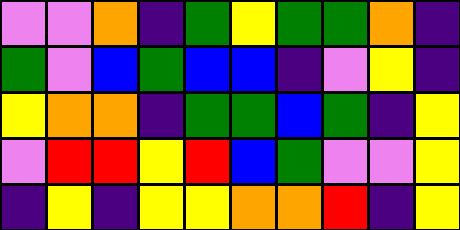[["violet", "violet", "orange", "indigo", "green", "yellow", "green", "green", "orange", "indigo"], ["green", "violet", "blue", "green", "blue", "blue", "indigo", "violet", "yellow", "indigo"], ["yellow", "orange", "orange", "indigo", "green", "green", "blue", "green", "indigo", "yellow"], ["violet", "red", "red", "yellow", "red", "blue", "green", "violet", "violet", "yellow"], ["indigo", "yellow", "indigo", "yellow", "yellow", "orange", "orange", "red", "indigo", "yellow"]]